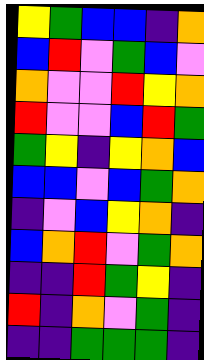[["yellow", "green", "blue", "blue", "indigo", "orange"], ["blue", "red", "violet", "green", "blue", "violet"], ["orange", "violet", "violet", "red", "yellow", "orange"], ["red", "violet", "violet", "blue", "red", "green"], ["green", "yellow", "indigo", "yellow", "orange", "blue"], ["blue", "blue", "violet", "blue", "green", "orange"], ["indigo", "violet", "blue", "yellow", "orange", "indigo"], ["blue", "orange", "red", "violet", "green", "orange"], ["indigo", "indigo", "red", "green", "yellow", "indigo"], ["red", "indigo", "orange", "violet", "green", "indigo"], ["indigo", "indigo", "green", "green", "green", "indigo"]]